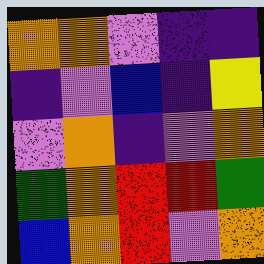[["orange", "orange", "violet", "indigo", "indigo"], ["indigo", "violet", "blue", "indigo", "yellow"], ["violet", "orange", "indigo", "violet", "orange"], ["green", "orange", "red", "red", "green"], ["blue", "orange", "red", "violet", "orange"]]